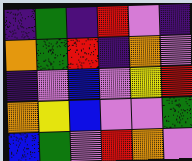[["indigo", "green", "indigo", "red", "violet", "indigo"], ["orange", "green", "red", "indigo", "orange", "violet"], ["indigo", "violet", "blue", "violet", "yellow", "red"], ["orange", "yellow", "blue", "violet", "violet", "green"], ["blue", "green", "violet", "red", "orange", "violet"]]